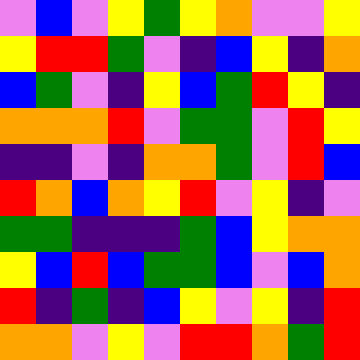[["violet", "blue", "violet", "yellow", "green", "yellow", "orange", "violet", "violet", "yellow"], ["yellow", "red", "red", "green", "violet", "indigo", "blue", "yellow", "indigo", "orange"], ["blue", "green", "violet", "indigo", "yellow", "blue", "green", "red", "yellow", "indigo"], ["orange", "orange", "orange", "red", "violet", "green", "green", "violet", "red", "yellow"], ["indigo", "indigo", "violet", "indigo", "orange", "orange", "green", "violet", "red", "blue"], ["red", "orange", "blue", "orange", "yellow", "red", "violet", "yellow", "indigo", "violet"], ["green", "green", "indigo", "indigo", "indigo", "green", "blue", "yellow", "orange", "orange"], ["yellow", "blue", "red", "blue", "green", "green", "blue", "violet", "blue", "orange"], ["red", "indigo", "green", "indigo", "blue", "yellow", "violet", "yellow", "indigo", "red"], ["orange", "orange", "violet", "yellow", "violet", "red", "red", "orange", "green", "red"]]